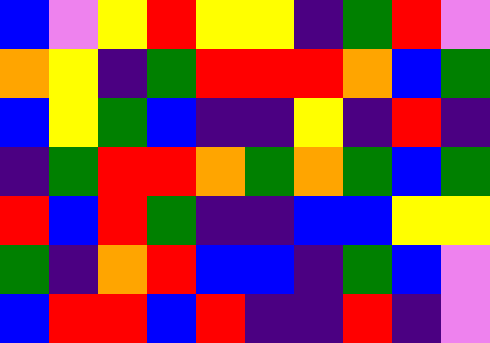[["blue", "violet", "yellow", "red", "yellow", "yellow", "indigo", "green", "red", "violet"], ["orange", "yellow", "indigo", "green", "red", "red", "red", "orange", "blue", "green"], ["blue", "yellow", "green", "blue", "indigo", "indigo", "yellow", "indigo", "red", "indigo"], ["indigo", "green", "red", "red", "orange", "green", "orange", "green", "blue", "green"], ["red", "blue", "red", "green", "indigo", "indigo", "blue", "blue", "yellow", "yellow"], ["green", "indigo", "orange", "red", "blue", "blue", "indigo", "green", "blue", "violet"], ["blue", "red", "red", "blue", "red", "indigo", "indigo", "red", "indigo", "violet"]]